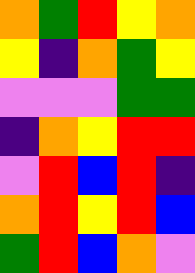[["orange", "green", "red", "yellow", "orange"], ["yellow", "indigo", "orange", "green", "yellow"], ["violet", "violet", "violet", "green", "green"], ["indigo", "orange", "yellow", "red", "red"], ["violet", "red", "blue", "red", "indigo"], ["orange", "red", "yellow", "red", "blue"], ["green", "red", "blue", "orange", "violet"]]